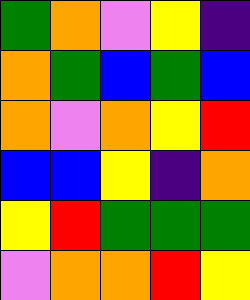[["green", "orange", "violet", "yellow", "indigo"], ["orange", "green", "blue", "green", "blue"], ["orange", "violet", "orange", "yellow", "red"], ["blue", "blue", "yellow", "indigo", "orange"], ["yellow", "red", "green", "green", "green"], ["violet", "orange", "orange", "red", "yellow"]]